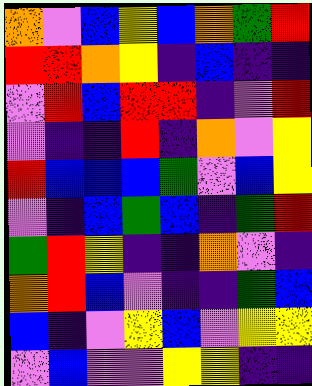[["orange", "violet", "blue", "yellow", "blue", "orange", "green", "red"], ["red", "red", "orange", "yellow", "indigo", "blue", "indigo", "indigo"], ["violet", "red", "blue", "red", "red", "indigo", "violet", "red"], ["violet", "indigo", "indigo", "red", "indigo", "orange", "violet", "yellow"], ["red", "blue", "blue", "blue", "green", "violet", "blue", "yellow"], ["violet", "indigo", "blue", "green", "blue", "indigo", "green", "red"], ["green", "red", "yellow", "indigo", "indigo", "orange", "violet", "indigo"], ["orange", "red", "blue", "violet", "indigo", "indigo", "green", "blue"], ["blue", "indigo", "violet", "yellow", "blue", "violet", "yellow", "yellow"], ["violet", "blue", "violet", "violet", "yellow", "yellow", "indigo", "indigo"]]